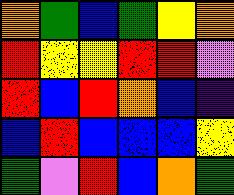[["orange", "green", "blue", "green", "yellow", "orange"], ["red", "yellow", "yellow", "red", "red", "violet"], ["red", "blue", "red", "orange", "blue", "indigo"], ["blue", "red", "blue", "blue", "blue", "yellow"], ["green", "violet", "red", "blue", "orange", "green"]]